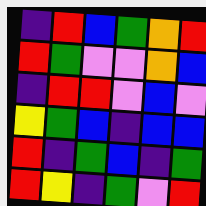[["indigo", "red", "blue", "green", "orange", "red"], ["red", "green", "violet", "violet", "orange", "blue"], ["indigo", "red", "red", "violet", "blue", "violet"], ["yellow", "green", "blue", "indigo", "blue", "blue"], ["red", "indigo", "green", "blue", "indigo", "green"], ["red", "yellow", "indigo", "green", "violet", "red"]]